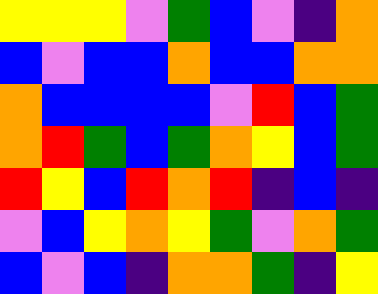[["yellow", "yellow", "yellow", "violet", "green", "blue", "violet", "indigo", "orange"], ["blue", "violet", "blue", "blue", "orange", "blue", "blue", "orange", "orange"], ["orange", "blue", "blue", "blue", "blue", "violet", "red", "blue", "green"], ["orange", "red", "green", "blue", "green", "orange", "yellow", "blue", "green"], ["red", "yellow", "blue", "red", "orange", "red", "indigo", "blue", "indigo"], ["violet", "blue", "yellow", "orange", "yellow", "green", "violet", "orange", "green"], ["blue", "violet", "blue", "indigo", "orange", "orange", "green", "indigo", "yellow"]]